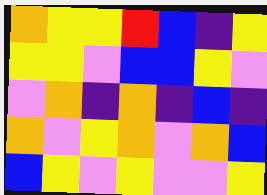[["orange", "yellow", "yellow", "red", "blue", "indigo", "yellow"], ["yellow", "yellow", "violet", "blue", "blue", "yellow", "violet"], ["violet", "orange", "indigo", "orange", "indigo", "blue", "indigo"], ["orange", "violet", "yellow", "orange", "violet", "orange", "blue"], ["blue", "yellow", "violet", "yellow", "violet", "violet", "yellow"]]